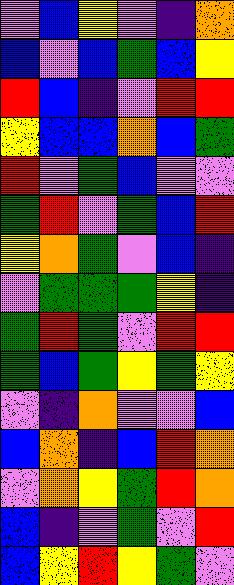[["violet", "blue", "yellow", "violet", "indigo", "orange"], ["blue", "violet", "blue", "green", "blue", "yellow"], ["red", "blue", "indigo", "violet", "red", "red"], ["yellow", "blue", "blue", "orange", "blue", "green"], ["red", "violet", "green", "blue", "violet", "violet"], ["green", "red", "violet", "green", "blue", "red"], ["yellow", "orange", "green", "violet", "blue", "indigo"], ["violet", "green", "green", "green", "yellow", "indigo"], ["green", "red", "green", "violet", "red", "red"], ["green", "blue", "green", "yellow", "green", "yellow"], ["violet", "indigo", "orange", "violet", "violet", "blue"], ["blue", "orange", "indigo", "blue", "red", "orange"], ["violet", "orange", "yellow", "green", "red", "orange"], ["blue", "indigo", "violet", "green", "violet", "red"], ["blue", "yellow", "red", "yellow", "green", "violet"]]